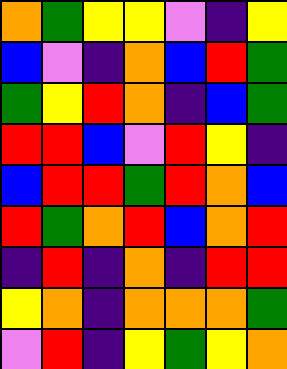[["orange", "green", "yellow", "yellow", "violet", "indigo", "yellow"], ["blue", "violet", "indigo", "orange", "blue", "red", "green"], ["green", "yellow", "red", "orange", "indigo", "blue", "green"], ["red", "red", "blue", "violet", "red", "yellow", "indigo"], ["blue", "red", "red", "green", "red", "orange", "blue"], ["red", "green", "orange", "red", "blue", "orange", "red"], ["indigo", "red", "indigo", "orange", "indigo", "red", "red"], ["yellow", "orange", "indigo", "orange", "orange", "orange", "green"], ["violet", "red", "indigo", "yellow", "green", "yellow", "orange"]]